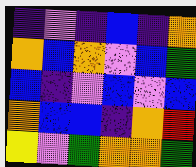[["indigo", "violet", "indigo", "blue", "indigo", "orange"], ["orange", "blue", "orange", "violet", "blue", "green"], ["blue", "indigo", "violet", "blue", "violet", "blue"], ["orange", "blue", "blue", "indigo", "orange", "red"], ["yellow", "violet", "green", "orange", "orange", "green"]]